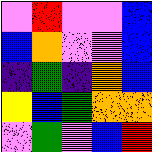[["violet", "red", "violet", "violet", "blue"], ["blue", "orange", "violet", "violet", "blue"], ["indigo", "green", "indigo", "orange", "blue"], ["yellow", "blue", "green", "orange", "orange"], ["violet", "green", "violet", "blue", "red"]]